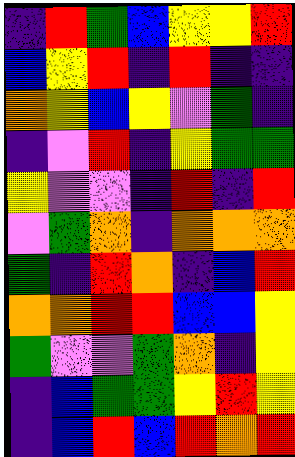[["indigo", "red", "green", "blue", "yellow", "yellow", "red"], ["blue", "yellow", "red", "indigo", "red", "indigo", "indigo"], ["orange", "yellow", "blue", "yellow", "violet", "green", "indigo"], ["indigo", "violet", "red", "indigo", "yellow", "green", "green"], ["yellow", "violet", "violet", "indigo", "red", "indigo", "red"], ["violet", "green", "orange", "indigo", "orange", "orange", "orange"], ["green", "indigo", "red", "orange", "indigo", "blue", "red"], ["orange", "orange", "red", "red", "blue", "blue", "yellow"], ["green", "violet", "violet", "green", "orange", "indigo", "yellow"], ["indigo", "blue", "green", "green", "yellow", "red", "yellow"], ["indigo", "blue", "red", "blue", "red", "orange", "red"]]